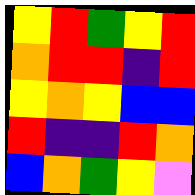[["yellow", "red", "green", "yellow", "red"], ["orange", "red", "red", "indigo", "red"], ["yellow", "orange", "yellow", "blue", "blue"], ["red", "indigo", "indigo", "red", "orange"], ["blue", "orange", "green", "yellow", "violet"]]